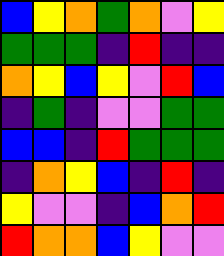[["blue", "yellow", "orange", "green", "orange", "violet", "yellow"], ["green", "green", "green", "indigo", "red", "indigo", "indigo"], ["orange", "yellow", "blue", "yellow", "violet", "red", "blue"], ["indigo", "green", "indigo", "violet", "violet", "green", "green"], ["blue", "blue", "indigo", "red", "green", "green", "green"], ["indigo", "orange", "yellow", "blue", "indigo", "red", "indigo"], ["yellow", "violet", "violet", "indigo", "blue", "orange", "red"], ["red", "orange", "orange", "blue", "yellow", "violet", "violet"]]